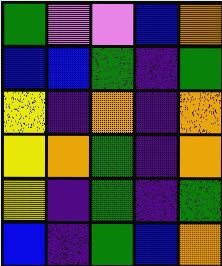[["green", "violet", "violet", "blue", "orange"], ["blue", "blue", "green", "indigo", "green"], ["yellow", "indigo", "orange", "indigo", "orange"], ["yellow", "orange", "green", "indigo", "orange"], ["yellow", "indigo", "green", "indigo", "green"], ["blue", "indigo", "green", "blue", "orange"]]